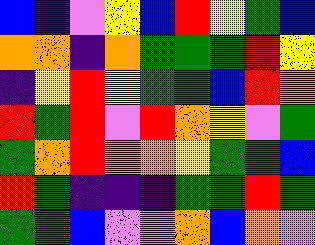[["blue", "indigo", "violet", "yellow", "blue", "red", "yellow", "green", "blue"], ["orange", "orange", "indigo", "orange", "green", "green", "green", "red", "yellow"], ["indigo", "yellow", "red", "yellow", "green", "green", "blue", "red", "orange"], ["red", "green", "red", "violet", "red", "orange", "yellow", "violet", "green"], ["green", "orange", "red", "orange", "orange", "yellow", "green", "green", "blue"], ["red", "green", "indigo", "indigo", "indigo", "green", "green", "red", "green"], ["green", "green", "blue", "violet", "violet", "orange", "blue", "orange", "violet"]]